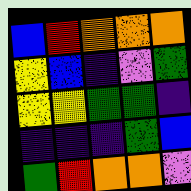[["blue", "red", "orange", "orange", "orange"], ["yellow", "blue", "indigo", "violet", "green"], ["yellow", "yellow", "green", "green", "indigo"], ["indigo", "indigo", "indigo", "green", "blue"], ["green", "red", "orange", "orange", "violet"]]